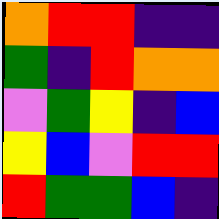[["orange", "red", "red", "indigo", "indigo"], ["green", "indigo", "red", "orange", "orange"], ["violet", "green", "yellow", "indigo", "blue"], ["yellow", "blue", "violet", "red", "red"], ["red", "green", "green", "blue", "indigo"]]